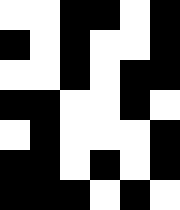[["white", "white", "black", "black", "white", "black"], ["black", "white", "black", "white", "white", "black"], ["white", "white", "black", "white", "black", "black"], ["black", "black", "white", "white", "black", "white"], ["white", "black", "white", "white", "white", "black"], ["black", "black", "white", "black", "white", "black"], ["black", "black", "black", "white", "black", "white"]]